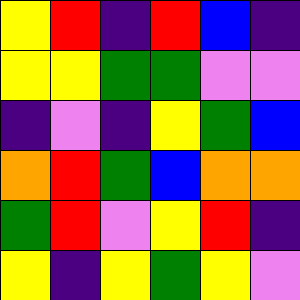[["yellow", "red", "indigo", "red", "blue", "indigo"], ["yellow", "yellow", "green", "green", "violet", "violet"], ["indigo", "violet", "indigo", "yellow", "green", "blue"], ["orange", "red", "green", "blue", "orange", "orange"], ["green", "red", "violet", "yellow", "red", "indigo"], ["yellow", "indigo", "yellow", "green", "yellow", "violet"]]